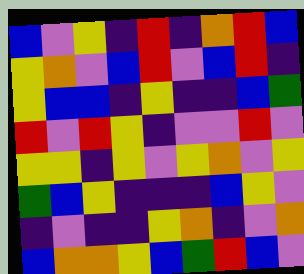[["blue", "violet", "yellow", "indigo", "red", "indigo", "orange", "red", "blue"], ["yellow", "orange", "violet", "blue", "red", "violet", "blue", "red", "indigo"], ["yellow", "blue", "blue", "indigo", "yellow", "indigo", "indigo", "blue", "green"], ["red", "violet", "red", "yellow", "indigo", "violet", "violet", "red", "violet"], ["yellow", "yellow", "indigo", "yellow", "violet", "yellow", "orange", "violet", "yellow"], ["green", "blue", "yellow", "indigo", "indigo", "indigo", "blue", "yellow", "violet"], ["indigo", "violet", "indigo", "indigo", "yellow", "orange", "indigo", "violet", "orange"], ["blue", "orange", "orange", "yellow", "blue", "green", "red", "blue", "violet"]]